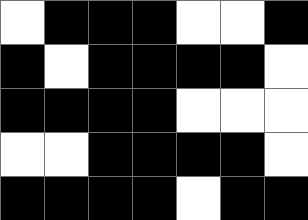[["white", "black", "black", "black", "white", "white", "black"], ["black", "white", "black", "black", "black", "black", "white"], ["black", "black", "black", "black", "white", "white", "white"], ["white", "white", "black", "black", "black", "black", "white"], ["black", "black", "black", "black", "white", "black", "black"]]